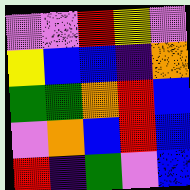[["violet", "violet", "red", "yellow", "violet"], ["yellow", "blue", "blue", "indigo", "orange"], ["green", "green", "orange", "red", "blue"], ["violet", "orange", "blue", "red", "blue"], ["red", "indigo", "green", "violet", "blue"]]